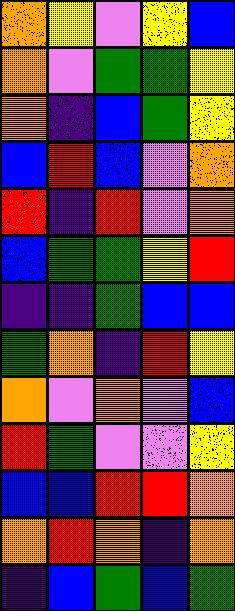[["orange", "yellow", "violet", "yellow", "blue"], ["orange", "violet", "green", "green", "yellow"], ["orange", "indigo", "blue", "green", "yellow"], ["blue", "red", "blue", "violet", "orange"], ["red", "indigo", "red", "violet", "orange"], ["blue", "green", "green", "yellow", "red"], ["indigo", "indigo", "green", "blue", "blue"], ["green", "orange", "indigo", "red", "yellow"], ["orange", "violet", "orange", "violet", "blue"], ["red", "green", "violet", "violet", "yellow"], ["blue", "blue", "red", "red", "orange"], ["orange", "red", "orange", "indigo", "orange"], ["indigo", "blue", "green", "blue", "green"]]